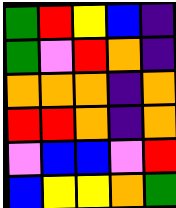[["green", "red", "yellow", "blue", "indigo"], ["green", "violet", "red", "orange", "indigo"], ["orange", "orange", "orange", "indigo", "orange"], ["red", "red", "orange", "indigo", "orange"], ["violet", "blue", "blue", "violet", "red"], ["blue", "yellow", "yellow", "orange", "green"]]